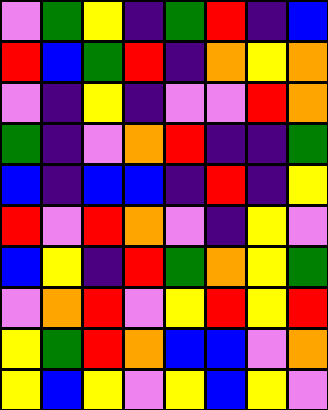[["violet", "green", "yellow", "indigo", "green", "red", "indigo", "blue"], ["red", "blue", "green", "red", "indigo", "orange", "yellow", "orange"], ["violet", "indigo", "yellow", "indigo", "violet", "violet", "red", "orange"], ["green", "indigo", "violet", "orange", "red", "indigo", "indigo", "green"], ["blue", "indigo", "blue", "blue", "indigo", "red", "indigo", "yellow"], ["red", "violet", "red", "orange", "violet", "indigo", "yellow", "violet"], ["blue", "yellow", "indigo", "red", "green", "orange", "yellow", "green"], ["violet", "orange", "red", "violet", "yellow", "red", "yellow", "red"], ["yellow", "green", "red", "orange", "blue", "blue", "violet", "orange"], ["yellow", "blue", "yellow", "violet", "yellow", "blue", "yellow", "violet"]]